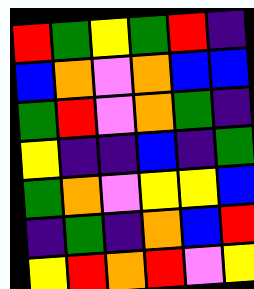[["red", "green", "yellow", "green", "red", "indigo"], ["blue", "orange", "violet", "orange", "blue", "blue"], ["green", "red", "violet", "orange", "green", "indigo"], ["yellow", "indigo", "indigo", "blue", "indigo", "green"], ["green", "orange", "violet", "yellow", "yellow", "blue"], ["indigo", "green", "indigo", "orange", "blue", "red"], ["yellow", "red", "orange", "red", "violet", "yellow"]]